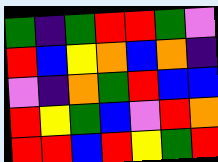[["green", "indigo", "green", "red", "red", "green", "violet"], ["red", "blue", "yellow", "orange", "blue", "orange", "indigo"], ["violet", "indigo", "orange", "green", "red", "blue", "blue"], ["red", "yellow", "green", "blue", "violet", "red", "orange"], ["red", "red", "blue", "red", "yellow", "green", "red"]]